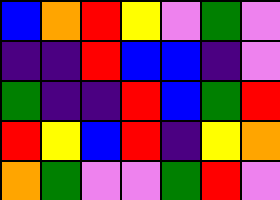[["blue", "orange", "red", "yellow", "violet", "green", "violet"], ["indigo", "indigo", "red", "blue", "blue", "indigo", "violet"], ["green", "indigo", "indigo", "red", "blue", "green", "red"], ["red", "yellow", "blue", "red", "indigo", "yellow", "orange"], ["orange", "green", "violet", "violet", "green", "red", "violet"]]